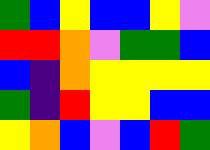[["green", "blue", "yellow", "blue", "blue", "yellow", "violet"], ["red", "red", "orange", "violet", "green", "green", "blue"], ["blue", "indigo", "orange", "yellow", "yellow", "yellow", "yellow"], ["green", "indigo", "red", "yellow", "yellow", "blue", "blue"], ["yellow", "orange", "blue", "violet", "blue", "red", "green"]]